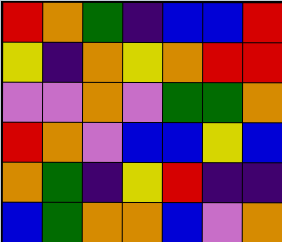[["red", "orange", "green", "indigo", "blue", "blue", "red"], ["yellow", "indigo", "orange", "yellow", "orange", "red", "red"], ["violet", "violet", "orange", "violet", "green", "green", "orange"], ["red", "orange", "violet", "blue", "blue", "yellow", "blue"], ["orange", "green", "indigo", "yellow", "red", "indigo", "indigo"], ["blue", "green", "orange", "orange", "blue", "violet", "orange"]]